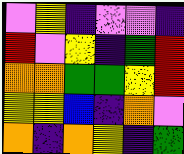[["violet", "yellow", "indigo", "violet", "violet", "indigo"], ["red", "violet", "yellow", "indigo", "green", "red"], ["orange", "orange", "green", "green", "yellow", "red"], ["yellow", "yellow", "blue", "indigo", "orange", "violet"], ["orange", "indigo", "orange", "yellow", "indigo", "green"]]